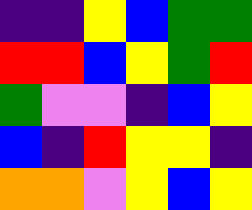[["indigo", "indigo", "yellow", "blue", "green", "green"], ["red", "red", "blue", "yellow", "green", "red"], ["green", "violet", "violet", "indigo", "blue", "yellow"], ["blue", "indigo", "red", "yellow", "yellow", "indigo"], ["orange", "orange", "violet", "yellow", "blue", "yellow"]]